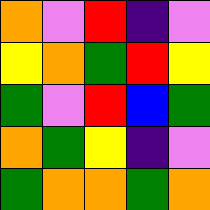[["orange", "violet", "red", "indigo", "violet"], ["yellow", "orange", "green", "red", "yellow"], ["green", "violet", "red", "blue", "green"], ["orange", "green", "yellow", "indigo", "violet"], ["green", "orange", "orange", "green", "orange"]]